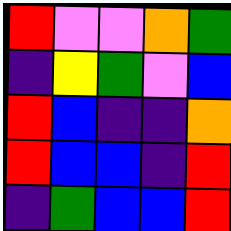[["red", "violet", "violet", "orange", "green"], ["indigo", "yellow", "green", "violet", "blue"], ["red", "blue", "indigo", "indigo", "orange"], ["red", "blue", "blue", "indigo", "red"], ["indigo", "green", "blue", "blue", "red"]]